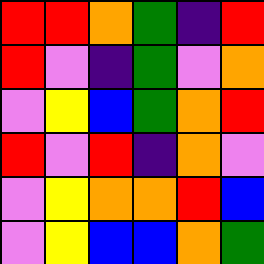[["red", "red", "orange", "green", "indigo", "red"], ["red", "violet", "indigo", "green", "violet", "orange"], ["violet", "yellow", "blue", "green", "orange", "red"], ["red", "violet", "red", "indigo", "orange", "violet"], ["violet", "yellow", "orange", "orange", "red", "blue"], ["violet", "yellow", "blue", "blue", "orange", "green"]]